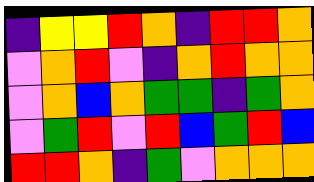[["indigo", "yellow", "yellow", "red", "orange", "indigo", "red", "red", "orange"], ["violet", "orange", "red", "violet", "indigo", "orange", "red", "orange", "orange"], ["violet", "orange", "blue", "orange", "green", "green", "indigo", "green", "orange"], ["violet", "green", "red", "violet", "red", "blue", "green", "red", "blue"], ["red", "red", "orange", "indigo", "green", "violet", "orange", "orange", "orange"]]